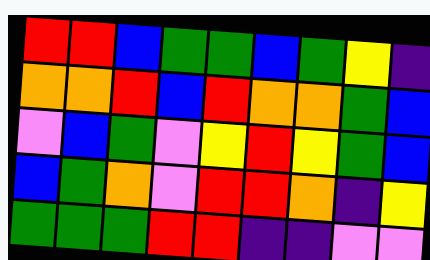[["red", "red", "blue", "green", "green", "blue", "green", "yellow", "indigo"], ["orange", "orange", "red", "blue", "red", "orange", "orange", "green", "blue"], ["violet", "blue", "green", "violet", "yellow", "red", "yellow", "green", "blue"], ["blue", "green", "orange", "violet", "red", "red", "orange", "indigo", "yellow"], ["green", "green", "green", "red", "red", "indigo", "indigo", "violet", "violet"]]